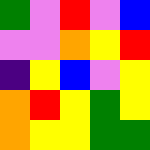[["green", "violet", "red", "violet", "blue"], ["violet", "violet", "orange", "yellow", "red"], ["indigo", "yellow", "blue", "violet", "yellow"], ["orange", "red", "yellow", "green", "yellow"], ["orange", "yellow", "yellow", "green", "green"]]